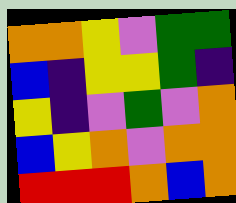[["orange", "orange", "yellow", "violet", "green", "green"], ["blue", "indigo", "yellow", "yellow", "green", "indigo"], ["yellow", "indigo", "violet", "green", "violet", "orange"], ["blue", "yellow", "orange", "violet", "orange", "orange"], ["red", "red", "red", "orange", "blue", "orange"]]